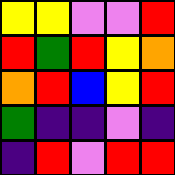[["yellow", "yellow", "violet", "violet", "red"], ["red", "green", "red", "yellow", "orange"], ["orange", "red", "blue", "yellow", "red"], ["green", "indigo", "indigo", "violet", "indigo"], ["indigo", "red", "violet", "red", "red"]]